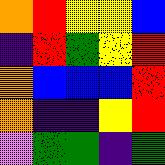[["orange", "red", "yellow", "yellow", "blue"], ["indigo", "red", "green", "yellow", "red"], ["orange", "blue", "blue", "blue", "red"], ["orange", "indigo", "indigo", "yellow", "red"], ["violet", "green", "green", "indigo", "green"]]